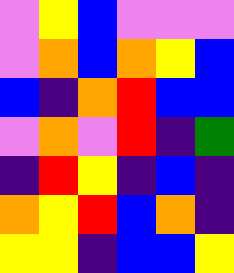[["violet", "yellow", "blue", "violet", "violet", "violet"], ["violet", "orange", "blue", "orange", "yellow", "blue"], ["blue", "indigo", "orange", "red", "blue", "blue"], ["violet", "orange", "violet", "red", "indigo", "green"], ["indigo", "red", "yellow", "indigo", "blue", "indigo"], ["orange", "yellow", "red", "blue", "orange", "indigo"], ["yellow", "yellow", "indigo", "blue", "blue", "yellow"]]